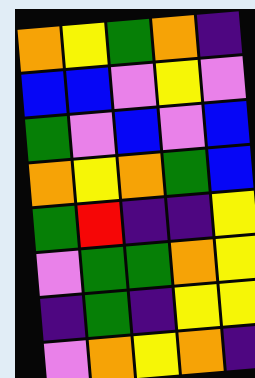[["orange", "yellow", "green", "orange", "indigo"], ["blue", "blue", "violet", "yellow", "violet"], ["green", "violet", "blue", "violet", "blue"], ["orange", "yellow", "orange", "green", "blue"], ["green", "red", "indigo", "indigo", "yellow"], ["violet", "green", "green", "orange", "yellow"], ["indigo", "green", "indigo", "yellow", "yellow"], ["violet", "orange", "yellow", "orange", "indigo"]]